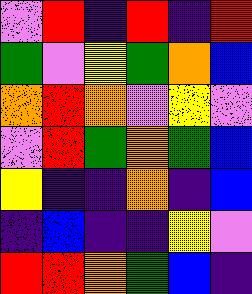[["violet", "red", "indigo", "red", "indigo", "red"], ["green", "violet", "yellow", "green", "orange", "blue"], ["orange", "red", "orange", "violet", "yellow", "violet"], ["violet", "red", "green", "orange", "green", "blue"], ["yellow", "indigo", "indigo", "orange", "indigo", "blue"], ["indigo", "blue", "indigo", "indigo", "yellow", "violet"], ["red", "red", "orange", "green", "blue", "indigo"]]